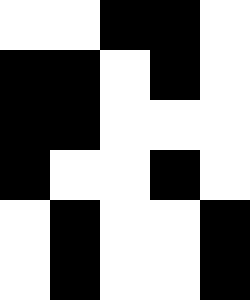[["white", "white", "black", "black", "white"], ["black", "black", "white", "black", "white"], ["black", "black", "white", "white", "white"], ["black", "white", "white", "black", "white"], ["white", "black", "white", "white", "black"], ["white", "black", "white", "white", "black"]]